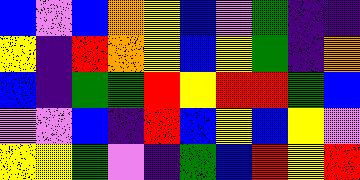[["blue", "violet", "blue", "orange", "yellow", "blue", "violet", "green", "indigo", "indigo"], ["yellow", "indigo", "red", "orange", "yellow", "blue", "yellow", "green", "indigo", "orange"], ["blue", "indigo", "green", "green", "red", "yellow", "red", "red", "green", "blue"], ["violet", "violet", "blue", "indigo", "red", "blue", "yellow", "blue", "yellow", "violet"], ["yellow", "yellow", "green", "violet", "indigo", "green", "blue", "red", "yellow", "red"]]